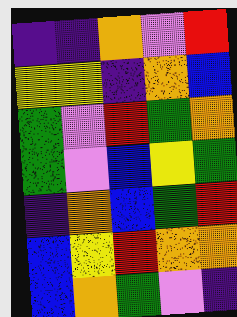[["indigo", "indigo", "orange", "violet", "red"], ["yellow", "yellow", "indigo", "orange", "blue"], ["green", "violet", "red", "green", "orange"], ["green", "violet", "blue", "yellow", "green"], ["indigo", "orange", "blue", "green", "red"], ["blue", "yellow", "red", "orange", "orange"], ["blue", "orange", "green", "violet", "indigo"]]